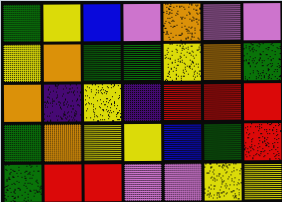[["green", "yellow", "blue", "violet", "orange", "violet", "violet"], ["yellow", "orange", "green", "green", "yellow", "orange", "green"], ["orange", "indigo", "yellow", "indigo", "red", "red", "red"], ["green", "orange", "yellow", "yellow", "blue", "green", "red"], ["green", "red", "red", "violet", "violet", "yellow", "yellow"]]